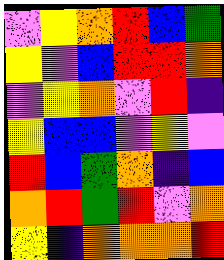[["violet", "yellow", "orange", "red", "blue", "green"], ["yellow", "violet", "blue", "red", "red", "orange"], ["violet", "yellow", "orange", "violet", "red", "indigo"], ["yellow", "blue", "blue", "violet", "yellow", "violet"], ["red", "blue", "green", "orange", "indigo", "blue"], ["orange", "red", "green", "red", "violet", "orange"], ["yellow", "indigo", "orange", "orange", "orange", "red"]]